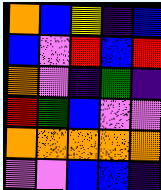[["orange", "blue", "yellow", "indigo", "blue"], ["blue", "violet", "red", "blue", "red"], ["orange", "violet", "indigo", "green", "indigo"], ["red", "green", "blue", "violet", "violet"], ["orange", "orange", "orange", "orange", "orange"], ["violet", "violet", "blue", "blue", "indigo"]]